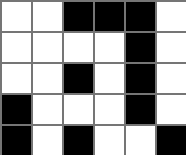[["white", "white", "black", "black", "black", "white"], ["white", "white", "white", "white", "black", "white"], ["white", "white", "black", "white", "black", "white"], ["black", "white", "white", "white", "black", "white"], ["black", "white", "black", "white", "white", "black"]]